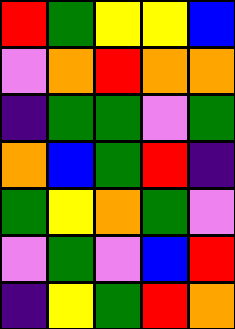[["red", "green", "yellow", "yellow", "blue"], ["violet", "orange", "red", "orange", "orange"], ["indigo", "green", "green", "violet", "green"], ["orange", "blue", "green", "red", "indigo"], ["green", "yellow", "orange", "green", "violet"], ["violet", "green", "violet", "blue", "red"], ["indigo", "yellow", "green", "red", "orange"]]